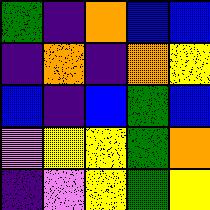[["green", "indigo", "orange", "blue", "blue"], ["indigo", "orange", "indigo", "orange", "yellow"], ["blue", "indigo", "blue", "green", "blue"], ["violet", "yellow", "yellow", "green", "orange"], ["indigo", "violet", "yellow", "green", "yellow"]]